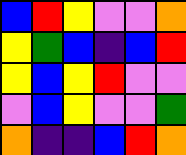[["blue", "red", "yellow", "violet", "violet", "orange"], ["yellow", "green", "blue", "indigo", "blue", "red"], ["yellow", "blue", "yellow", "red", "violet", "violet"], ["violet", "blue", "yellow", "violet", "violet", "green"], ["orange", "indigo", "indigo", "blue", "red", "orange"]]